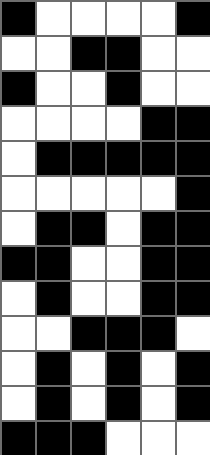[["black", "white", "white", "white", "white", "black"], ["white", "white", "black", "black", "white", "white"], ["black", "white", "white", "black", "white", "white"], ["white", "white", "white", "white", "black", "black"], ["white", "black", "black", "black", "black", "black"], ["white", "white", "white", "white", "white", "black"], ["white", "black", "black", "white", "black", "black"], ["black", "black", "white", "white", "black", "black"], ["white", "black", "white", "white", "black", "black"], ["white", "white", "black", "black", "black", "white"], ["white", "black", "white", "black", "white", "black"], ["white", "black", "white", "black", "white", "black"], ["black", "black", "black", "white", "white", "white"]]